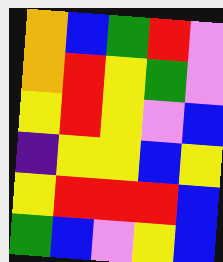[["orange", "blue", "green", "red", "violet"], ["orange", "red", "yellow", "green", "violet"], ["yellow", "red", "yellow", "violet", "blue"], ["indigo", "yellow", "yellow", "blue", "yellow"], ["yellow", "red", "red", "red", "blue"], ["green", "blue", "violet", "yellow", "blue"]]